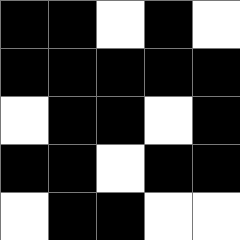[["black", "black", "white", "black", "white"], ["black", "black", "black", "black", "black"], ["white", "black", "black", "white", "black"], ["black", "black", "white", "black", "black"], ["white", "black", "black", "white", "white"]]